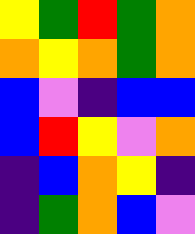[["yellow", "green", "red", "green", "orange"], ["orange", "yellow", "orange", "green", "orange"], ["blue", "violet", "indigo", "blue", "blue"], ["blue", "red", "yellow", "violet", "orange"], ["indigo", "blue", "orange", "yellow", "indigo"], ["indigo", "green", "orange", "blue", "violet"]]